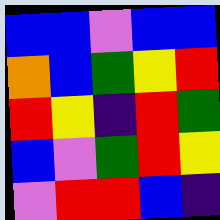[["blue", "blue", "violet", "blue", "blue"], ["orange", "blue", "green", "yellow", "red"], ["red", "yellow", "indigo", "red", "green"], ["blue", "violet", "green", "red", "yellow"], ["violet", "red", "red", "blue", "indigo"]]